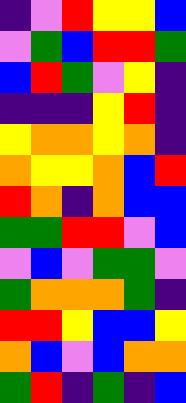[["indigo", "violet", "red", "yellow", "yellow", "blue"], ["violet", "green", "blue", "red", "red", "green"], ["blue", "red", "green", "violet", "yellow", "indigo"], ["indigo", "indigo", "indigo", "yellow", "red", "indigo"], ["yellow", "orange", "orange", "yellow", "orange", "indigo"], ["orange", "yellow", "yellow", "orange", "blue", "red"], ["red", "orange", "indigo", "orange", "blue", "blue"], ["green", "green", "red", "red", "violet", "blue"], ["violet", "blue", "violet", "green", "green", "violet"], ["green", "orange", "orange", "orange", "green", "indigo"], ["red", "red", "yellow", "blue", "blue", "yellow"], ["orange", "blue", "violet", "blue", "orange", "orange"], ["green", "red", "indigo", "green", "indigo", "blue"]]